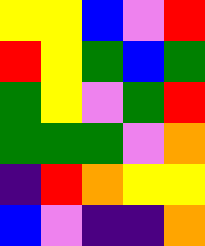[["yellow", "yellow", "blue", "violet", "red"], ["red", "yellow", "green", "blue", "green"], ["green", "yellow", "violet", "green", "red"], ["green", "green", "green", "violet", "orange"], ["indigo", "red", "orange", "yellow", "yellow"], ["blue", "violet", "indigo", "indigo", "orange"]]